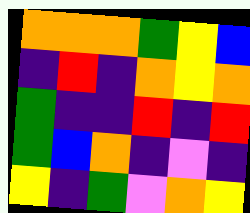[["orange", "orange", "orange", "green", "yellow", "blue"], ["indigo", "red", "indigo", "orange", "yellow", "orange"], ["green", "indigo", "indigo", "red", "indigo", "red"], ["green", "blue", "orange", "indigo", "violet", "indigo"], ["yellow", "indigo", "green", "violet", "orange", "yellow"]]